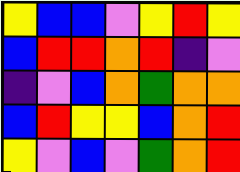[["yellow", "blue", "blue", "violet", "yellow", "red", "yellow"], ["blue", "red", "red", "orange", "red", "indigo", "violet"], ["indigo", "violet", "blue", "orange", "green", "orange", "orange"], ["blue", "red", "yellow", "yellow", "blue", "orange", "red"], ["yellow", "violet", "blue", "violet", "green", "orange", "red"]]